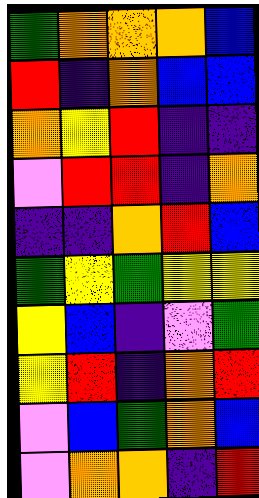[["green", "orange", "orange", "orange", "blue"], ["red", "indigo", "orange", "blue", "blue"], ["orange", "yellow", "red", "indigo", "indigo"], ["violet", "red", "red", "indigo", "orange"], ["indigo", "indigo", "orange", "red", "blue"], ["green", "yellow", "green", "yellow", "yellow"], ["yellow", "blue", "indigo", "violet", "green"], ["yellow", "red", "indigo", "orange", "red"], ["violet", "blue", "green", "orange", "blue"], ["violet", "orange", "orange", "indigo", "red"]]